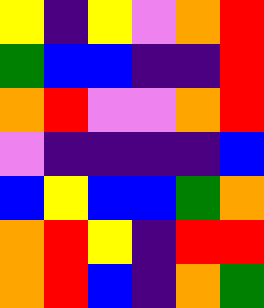[["yellow", "indigo", "yellow", "violet", "orange", "red"], ["green", "blue", "blue", "indigo", "indigo", "red"], ["orange", "red", "violet", "violet", "orange", "red"], ["violet", "indigo", "indigo", "indigo", "indigo", "blue"], ["blue", "yellow", "blue", "blue", "green", "orange"], ["orange", "red", "yellow", "indigo", "red", "red"], ["orange", "red", "blue", "indigo", "orange", "green"]]